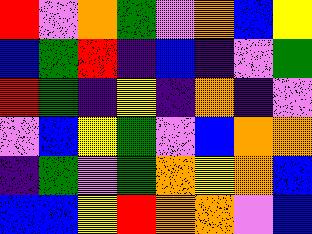[["red", "violet", "orange", "green", "violet", "orange", "blue", "yellow"], ["blue", "green", "red", "indigo", "blue", "indigo", "violet", "green"], ["red", "green", "indigo", "yellow", "indigo", "orange", "indigo", "violet"], ["violet", "blue", "yellow", "green", "violet", "blue", "orange", "orange"], ["indigo", "green", "violet", "green", "orange", "yellow", "orange", "blue"], ["blue", "blue", "yellow", "red", "orange", "orange", "violet", "blue"]]